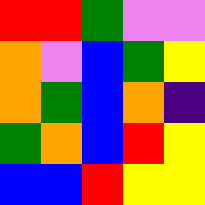[["red", "red", "green", "violet", "violet"], ["orange", "violet", "blue", "green", "yellow"], ["orange", "green", "blue", "orange", "indigo"], ["green", "orange", "blue", "red", "yellow"], ["blue", "blue", "red", "yellow", "yellow"]]